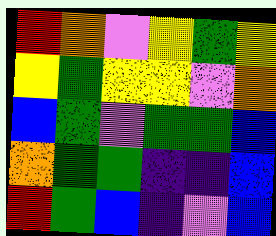[["red", "orange", "violet", "yellow", "green", "yellow"], ["yellow", "green", "yellow", "yellow", "violet", "orange"], ["blue", "green", "violet", "green", "green", "blue"], ["orange", "green", "green", "indigo", "indigo", "blue"], ["red", "green", "blue", "indigo", "violet", "blue"]]